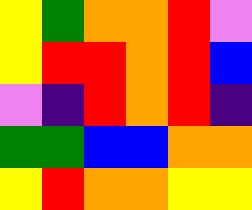[["yellow", "green", "orange", "orange", "red", "violet"], ["yellow", "red", "red", "orange", "red", "blue"], ["violet", "indigo", "red", "orange", "red", "indigo"], ["green", "green", "blue", "blue", "orange", "orange"], ["yellow", "red", "orange", "orange", "yellow", "yellow"]]